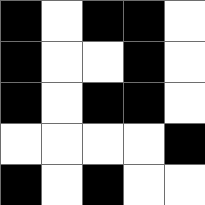[["black", "white", "black", "black", "white"], ["black", "white", "white", "black", "white"], ["black", "white", "black", "black", "white"], ["white", "white", "white", "white", "black"], ["black", "white", "black", "white", "white"]]